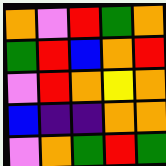[["orange", "violet", "red", "green", "orange"], ["green", "red", "blue", "orange", "red"], ["violet", "red", "orange", "yellow", "orange"], ["blue", "indigo", "indigo", "orange", "orange"], ["violet", "orange", "green", "red", "green"]]